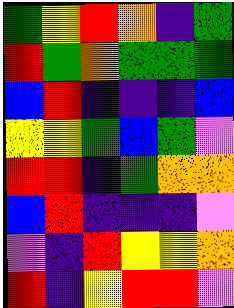[["green", "yellow", "red", "orange", "indigo", "green"], ["red", "green", "orange", "green", "green", "green"], ["blue", "red", "indigo", "indigo", "indigo", "blue"], ["yellow", "yellow", "green", "blue", "green", "violet"], ["red", "red", "indigo", "green", "orange", "orange"], ["blue", "red", "indigo", "indigo", "indigo", "violet"], ["violet", "indigo", "red", "yellow", "yellow", "orange"], ["red", "indigo", "yellow", "red", "red", "violet"]]